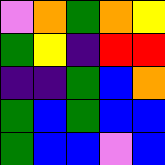[["violet", "orange", "green", "orange", "yellow"], ["green", "yellow", "indigo", "red", "red"], ["indigo", "indigo", "green", "blue", "orange"], ["green", "blue", "green", "blue", "blue"], ["green", "blue", "blue", "violet", "blue"]]